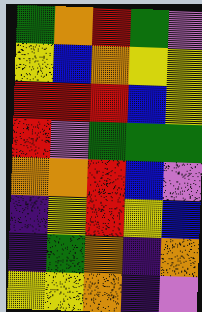[["green", "orange", "red", "green", "violet"], ["yellow", "blue", "orange", "yellow", "yellow"], ["red", "red", "red", "blue", "yellow"], ["red", "violet", "green", "green", "green"], ["orange", "orange", "red", "blue", "violet"], ["indigo", "yellow", "red", "yellow", "blue"], ["indigo", "green", "orange", "indigo", "orange"], ["yellow", "yellow", "orange", "indigo", "violet"]]